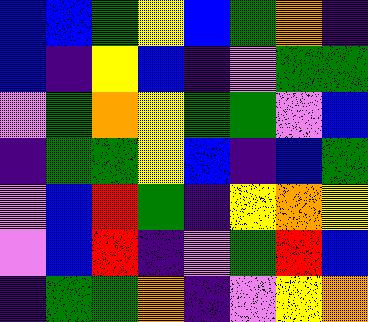[["blue", "blue", "green", "yellow", "blue", "green", "orange", "indigo"], ["blue", "indigo", "yellow", "blue", "indigo", "violet", "green", "green"], ["violet", "green", "orange", "yellow", "green", "green", "violet", "blue"], ["indigo", "green", "green", "yellow", "blue", "indigo", "blue", "green"], ["violet", "blue", "red", "green", "indigo", "yellow", "orange", "yellow"], ["violet", "blue", "red", "indigo", "violet", "green", "red", "blue"], ["indigo", "green", "green", "orange", "indigo", "violet", "yellow", "orange"]]